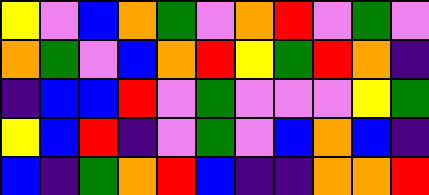[["yellow", "violet", "blue", "orange", "green", "violet", "orange", "red", "violet", "green", "violet"], ["orange", "green", "violet", "blue", "orange", "red", "yellow", "green", "red", "orange", "indigo"], ["indigo", "blue", "blue", "red", "violet", "green", "violet", "violet", "violet", "yellow", "green"], ["yellow", "blue", "red", "indigo", "violet", "green", "violet", "blue", "orange", "blue", "indigo"], ["blue", "indigo", "green", "orange", "red", "blue", "indigo", "indigo", "orange", "orange", "red"]]